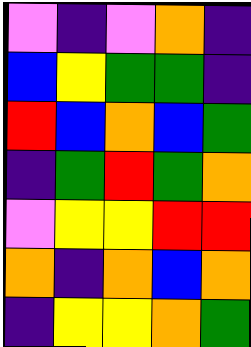[["violet", "indigo", "violet", "orange", "indigo"], ["blue", "yellow", "green", "green", "indigo"], ["red", "blue", "orange", "blue", "green"], ["indigo", "green", "red", "green", "orange"], ["violet", "yellow", "yellow", "red", "red"], ["orange", "indigo", "orange", "blue", "orange"], ["indigo", "yellow", "yellow", "orange", "green"]]